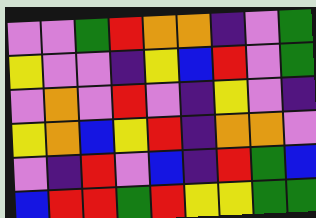[["violet", "violet", "green", "red", "orange", "orange", "indigo", "violet", "green"], ["yellow", "violet", "violet", "indigo", "yellow", "blue", "red", "violet", "green"], ["violet", "orange", "violet", "red", "violet", "indigo", "yellow", "violet", "indigo"], ["yellow", "orange", "blue", "yellow", "red", "indigo", "orange", "orange", "violet"], ["violet", "indigo", "red", "violet", "blue", "indigo", "red", "green", "blue"], ["blue", "red", "red", "green", "red", "yellow", "yellow", "green", "green"]]